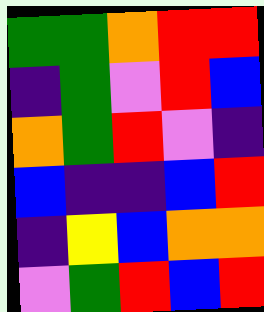[["green", "green", "orange", "red", "red"], ["indigo", "green", "violet", "red", "blue"], ["orange", "green", "red", "violet", "indigo"], ["blue", "indigo", "indigo", "blue", "red"], ["indigo", "yellow", "blue", "orange", "orange"], ["violet", "green", "red", "blue", "red"]]